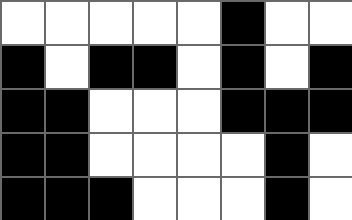[["white", "white", "white", "white", "white", "black", "white", "white"], ["black", "white", "black", "black", "white", "black", "white", "black"], ["black", "black", "white", "white", "white", "black", "black", "black"], ["black", "black", "white", "white", "white", "white", "black", "white"], ["black", "black", "black", "white", "white", "white", "black", "white"]]